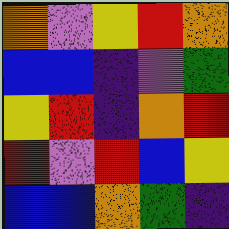[["orange", "violet", "yellow", "red", "orange"], ["blue", "blue", "indigo", "violet", "green"], ["yellow", "red", "indigo", "orange", "red"], ["red", "violet", "red", "blue", "yellow"], ["blue", "blue", "orange", "green", "indigo"]]